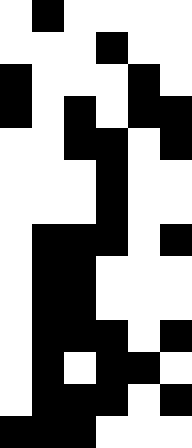[["white", "black", "white", "white", "white", "white"], ["white", "white", "white", "black", "white", "white"], ["black", "white", "white", "white", "black", "white"], ["black", "white", "black", "white", "black", "black"], ["white", "white", "black", "black", "white", "black"], ["white", "white", "white", "black", "white", "white"], ["white", "white", "white", "black", "white", "white"], ["white", "black", "black", "black", "white", "black"], ["white", "black", "black", "white", "white", "white"], ["white", "black", "black", "white", "white", "white"], ["white", "black", "black", "black", "white", "black"], ["white", "black", "white", "black", "black", "white"], ["white", "black", "black", "black", "white", "black"], ["black", "black", "black", "white", "white", "white"]]